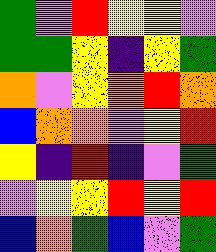[["green", "violet", "red", "yellow", "yellow", "violet"], ["green", "green", "yellow", "indigo", "yellow", "green"], ["orange", "violet", "yellow", "orange", "red", "orange"], ["blue", "orange", "orange", "violet", "yellow", "red"], ["yellow", "indigo", "red", "indigo", "violet", "green"], ["violet", "yellow", "yellow", "red", "yellow", "red"], ["blue", "orange", "green", "blue", "violet", "green"]]